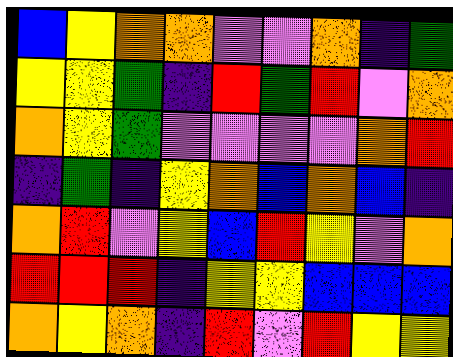[["blue", "yellow", "orange", "orange", "violet", "violet", "orange", "indigo", "green"], ["yellow", "yellow", "green", "indigo", "red", "green", "red", "violet", "orange"], ["orange", "yellow", "green", "violet", "violet", "violet", "violet", "orange", "red"], ["indigo", "green", "indigo", "yellow", "orange", "blue", "orange", "blue", "indigo"], ["orange", "red", "violet", "yellow", "blue", "red", "yellow", "violet", "orange"], ["red", "red", "red", "indigo", "yellow", "yellow", "blue", "blue", "blue"], ["orange", "yellow", "orange", "indigo", "red", "violet", "red", "yellow", "yellow"]]